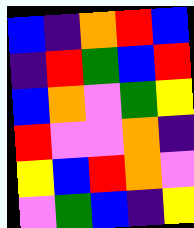[["blue", "indigo", "orange", "red", "blue"], ["indigo", "red", "green", "blue", "red"], ["blue", "orange", "violet", "green", "yellow"], ["red", "violet", "violet", "orange", "indigo"], ["yellow", "blue", "red", "orange", "violet"], ["violet", "green", "blue", "indigo", "yellow"]]